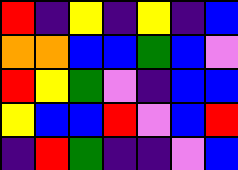[["red", "indigo", "yellow", "indigo", "yellow", "indigo", "blue"], ["orange", "orange", "blue", "blue", "green", "blue", "violet"], ["red", "yellow", "green", "violet", "indigo", "blue", "blue"], ["yellow", "blue", "blue", "red", "violet", "blue", "red"], ["indigo", "red", "green", "indigo", "indigo", "violet", "blue"]]